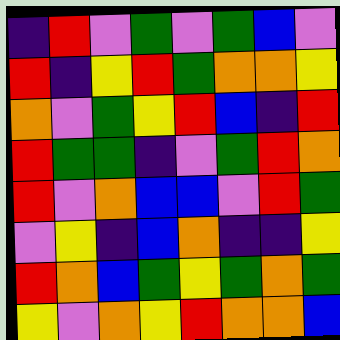[["indigo", "red", "violet", "green", "violet", "green", "blue", "violet"], ["red", "indigo", "yellow", "red", "green", "orange", "orange", "yellow"], ["orange", "violet", "green", "yellow", "red", "blue", "indigo", "red"], ["red", "green", "green", "indigo", "violet", "green", "red", "orange"], ["red", "violet", "orange", "blue", "blue", "violet", "red", "green"], ["violet", "yellow", "indigo", "blue", "orange", "indigo", "indigo", "yellow"], ["red", "orange", "blue", "green", "yellow", "green", "orange", "green"], ["yellow", "violet", "orange", "yellow", "red", "orange", "orange", "blue"]]